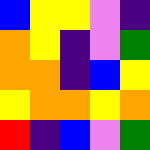[["blue", "yellow", "yellow", "violet", "indigo"], ["orange", "yellow", "indigo", "violet", "green"], ["orange", "orange", "indigo", "blue", "yellow"], ["yellow", "orange", "orange", "yellow", "orange"], ["red", "indigo", "blue", "violet", "green"]]